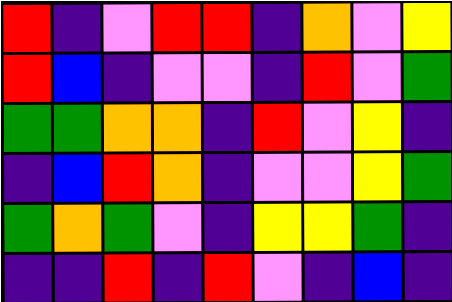[["red", "indigo", "violet", "red", "red", "indigo", "orange", "violet", "yellow"], ["red", "blue", "indigo", "violet", "violet", "indigo", "red", "violet", "green"], ["green", "green", "orange", "orange", "indigo", "red", "violet", "yellow", "indigo"], ["indigo", "blue", "red", "orange", "indigo", "violet", "violet", "yellow", "green"], ["green", "orange", "green", "violet", "indigo", "yellow", "yellow", "green", "indigo"], ["indigo", "indigo", "red", "indigo", "red", "violet", "indigo", "blue", "indigo"]]